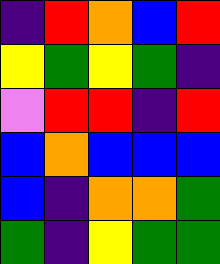[["indigo", "red", "orange", "blue", "red"], ["yellow", "green", "yellow", "green", "indigo"], ["violet", "red", "red", "indigo", "red"], ["blue", "orange", "blue", "blue", "blue"], ["blue", "indigo", "orange", "orange", "green"], ["green", "indigo", "yellow", "green", "green"]]